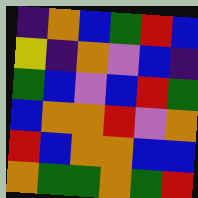[["indigo", "orange", "blue", "green", "red", "blue"], ["yellow", "indigo", "orange", "violet", "blue", "indigo"], ["green", "blue", "violet", "blue", "red", "green"], ["blue", "orange", "orange", "red", "violet", "orange"], ["red", "blue", "orange", "orange", "blue", "blue"], ["orange", "green", "green", "orange", "green", "red"]]